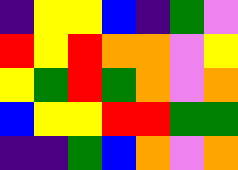[["indigo", "yellow", "yellow", "blue", "indigo", "green", "violet"], ["red", "yellow", "red", "orange", "orange", "violet", "yellow"], ["yellow", "green", "red", "green", "orange", "violet", "orange"], ["blue", "yellow", "yellow", "red", "red", "green", "green"], ["indigo", "indigo", "green", "blue", "orange", "violet", "orange"]]